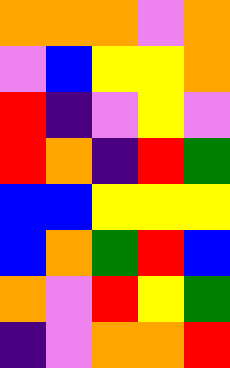[["orange", "orange", "orange", "violet", "orange"], ["violet", "blue", "yellow", "yellow", "orange"], ["red", "indigo", "violet", "yellow", "violet"], ["red", "orange", "indigo", "red", "green"], ["blue", "blue", "yellow", "yellow", "yellow"], ["blue", "orange", "green", "red", "blue"], ["orange", "violet", "red", "yellow", "green"], ["indigo", "violet", "orange", "orange", "red"]]